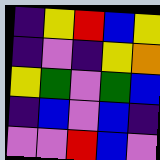[["indigo", "yellow", "red", "blue", "yellow"], ["indigo", "violet", "indigo", "yellow", "orange"], ["yellow", "green", "violet", "green", "blue"], ["indigo", "blue", "violet", "blue", "indigo"], ["violet", "violet", "red", "blue", "violet"]]